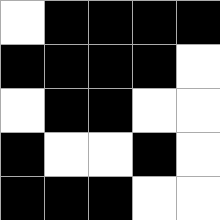[["white", "black", "black", "black", "black"], ["black", "black", "black", "black", "white"], ["white", "black", "black", "white", "white"], ["black", "white", "white", "black", "white"], ["black", "black", "black", "white", "white"]]